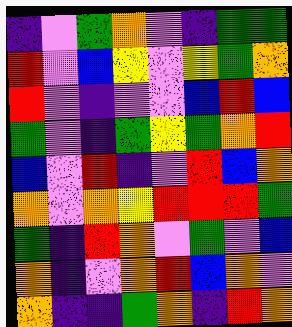[["indigo", "violet", "green", "orange", "violet", "indigo", "green", "green"], ["red", "violet", "blue", "yellow", "violet", "yellow", "green", "orange"], ["red", "violet", "indigo", "violet", "violet", "blue", "red", "blue"], ["green", "violet", "indigo", "green", "yellow", "green", "orange", "red"], ["blue", "violet", "red", "indigo", "violet", "red", "blue", "orange"], ["orange", "violet", "orange", "yellow", "red", "red", "red", "green"], ["green", "indigo", "red", "orange", "violet", "green", "violet", "blue"], ["orange", "indigo", "violet", "orange", "red", "blue", "orange", "violet"], ["orange", "indigo", "indigo", "green", "orange", "indigo", "red", "orange"]]